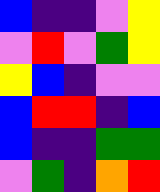[["blue", "indigo", "indigo", "violet", "yellow"], ["violet", "red", "violet", "green", "yellow"], ["yellow", "blue", "indigo", "violet", "violet"], ["blue", "red", "red", "indigo", "blue"], ["blue", "indigo", "indigo", "green", "green"], ["violet", "green", "indigo", "orange", "red"]]